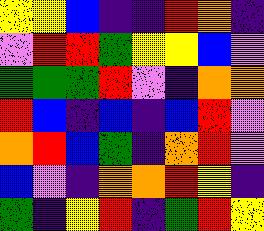[["yellow", "yellow", "blue", "indigo", "indigo", "red", "orange", "indigo"], ["violet", "red", "red", "green", "yellow", "yellow", "blue", "violet"], ["green", "green", "green", "red", "violet", "indigo", "orange", "orange"], ["red", "blue", "indigo", "blue", "indigo", "blue", "red", "violet"], ["orange", "red", "blue", "green", "indigo", "orange", "red", "violet"], ["blue", "violet", "indigo", "orange", "orange", "red", "yellow", "indigo"], ["green", "indigo", "yellow", "red", "indigo", "green", "red", "yellow"]]